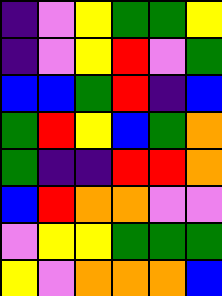[["indigo", "violet", "yellow", "green", "green", "yellow"], ["indigo", "violet", "yellow", "red", "violet", "green"], ["blue", "blue", "green", "red", "indigo", "blue"], ["green", "red", "yellow", "blue", "green", "orange"], ["green", "indigo", "indigo", "red", "red", "orange"], ["blue", "red", "orange", "orange", "violet", "violet"], ["violet", "yellow", "yellow", "green", "green", "green"], ["yellow", "violet", "orange", "orange", "orange", "blue"]]